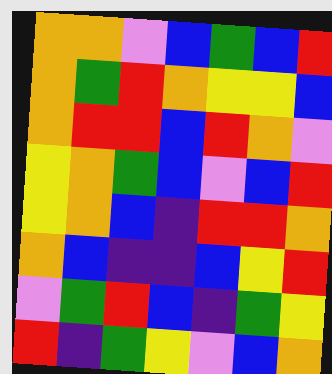[["orange", "orange", "violet", "blue", "green", "blue", "red"], ["orange", "green", "red", "orange", "yellow", "yellow", "blue"], ["orange", "red", "red", "blue", "red", "orange", "violet"], ["yellow", "orange", "green", "blue", "violet", "blue", "red"], ["yellow", "orange", "blue", "indigo", "red", "red", "orange"], ["orange", "blue", "indigo", "indigo", "blue", "yellow", "red"], ["violet", "green", "red", "blue", "indigo", "green", "yellow"], ["red", "indigo", "green", "yellow", "violet", "blue", "orange"]]